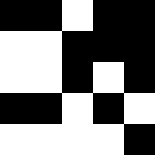[["black", "black", "white", "black", "black"], ["white", "white", "black", "black", "black"], ["white", "white", "black", "white", "black"], ["black", "black", "white", "black", "white"], ["white", "white", "white", "white", "black"]]